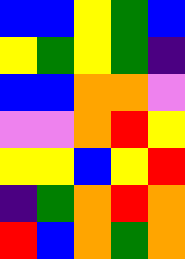[["blue", "blue", "yellow", "green", "blue"], ["yellow", "green", "yellow", "green", "indigo"], ["blue", "blue", "orange", "orange", "violet"], ["violet", "violet", "orange", "red", "yellow"], ["yellow", "yellow", "blue", "yellow", "red"], ["indigo", "green", "orange", "red", "orange"], ["red", "blue", "orange", "green", "orange"]]